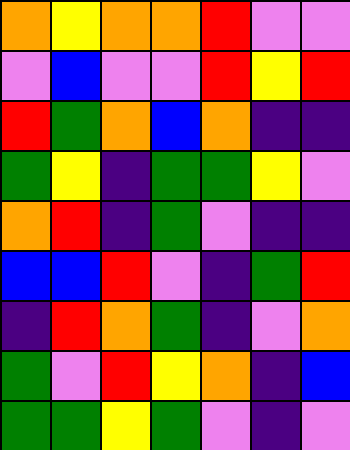[["orange", "yellow", "orange", "orange", "red", "violet", "violet"], ["violet", "blue", "violet", "violet", "red", "yellow", "red"], ["red", "green", "orange", "blue", "orange", "indigo", "indigo"], ["green", "yellow", "indigo", "green", "green", "yellow", "violet"], ["orange", "red", "indigo", "green", "violet", "indigo", "indigo"], ["blue", "blue", "red", "violet", "indigo", "green", "red"], ["indigo", "red", "orange", "green", "indigo", "violet", "orange"], ["green", "violet", "red", "yellow", "orange", "indigo", "blue"], ["green", "green", "yellow", "green", "violet", "indigo", "violet"]]